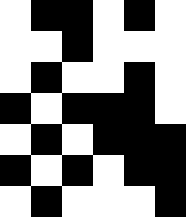[["white", "black", "black", "white", "black", "white"], ["white", "white", "black", "white", "white", "white"], ["white", "black", "white", "white", "black", "white"], ["black", "white", "black", "black", "black", "white"], ["white", "black", "white", "black", "black", "black"], ["black", "white", "black", "white", "black", "black"], ["white", "black", "white", "white", "white", "black"]]